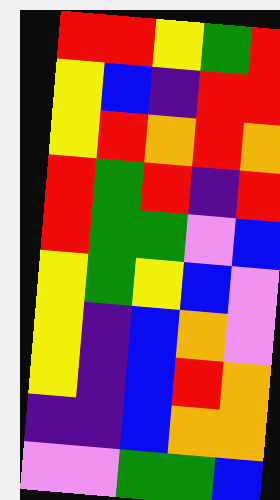[["red", "red", "yellow", "green", "red"], ["yellow", "blue", "indigo", "red", "red"], ["yellow", "red", "orange", "red", "orange"], ["red", "green", "red", "indigo", "red"], ["red", "green", "green", "violet", "blue"], ["yellow", "green", "yellow", "blue", "violet"], ["yellow", "indigo", "blue", "orange", "violet"], ["yellow", "indigo", "blue", "red", "orange"], ["indigo", "indigo", "blue", "orange", "orange"], ["violet", "violet", "green", "green", "blue"]]